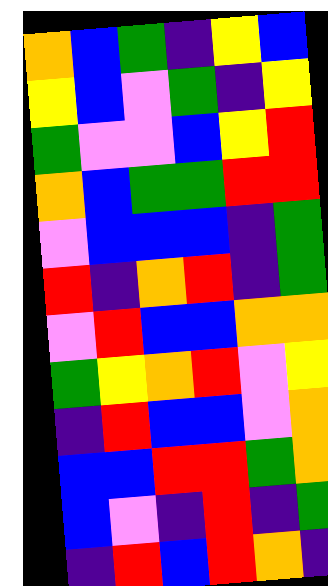[["orange", "blue", "green", "indigo", "yellow", "blue"], ["yellow", "blue", "violet", "green", "indigo", "yellow"], ["green", "violet", "violet", "blue", "yellow", "red"], ["orange", "blue", "green", "green", "red", "red"], ["violet", "blue", "blue", "blue", "indigo", "green"], ["red", "indigo", "orange", "red", "indigo", "green"], ["violet", "red", "blue", "blue", "orange", "orange"], ["green", "yellow", "orange", "red", "violet", "yellow"], ["indigo", "red", "blue", "blue", "violet", "orange"], ["blue", "blue", "red", "red", "green", "orange"], ["blue", "violet", "indigo", "red", "indigo", "green"], ["indigo", "red", "blue", "red", "orange", "indigo"]]